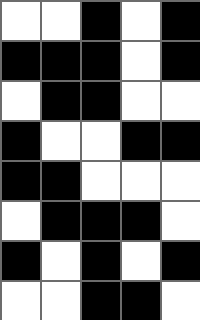[["white", "white", "black", "white", "black"], ["black", "black", "black", "white", "black"], ["white", "black", "black", "white", "white"], ["black", "white", "white", "black", "black"], ["black", "black", "white", "white", "white"], ["white", "black", "black", "black", "white"], ["black", "white", "black", "white", "black"], ["white", "white", "black", "black", "white"]]